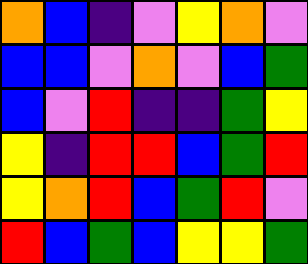[["orange", "blue", "indigo", "violet", "yellow", "orange", "violet"], ["blue", "blue", "violet", "orange", "violet", "blue", "green"], ["blue", "violet", "red", "indigo", "indigo", "green", "yellow"], ["yellow", "indigo", "red", "red", "blue", "green", "red"], ["yellow", "orange", "red", "blue", "green", "red", "violet"], ["red", "blue", "green", "blue", "yellow", "yellow", "green"]]